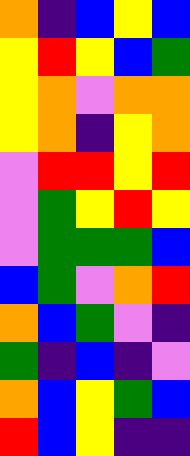[["orange", "indigo", "blue", "yellow", "blue"], ["yellow", "red", "yellow", "blue", "green"], ["yellow", "orange", "violet", "orange", "orange"], ["yellow", "orange", "indigo", "yellow", "orange"], ["violet", "red", "red", "yellow", "red"], ["violet", "green", "yellow", "red", "yellow"], ["violet", "green", "green", "green", "blue"], ["blue", "green", "violet", "orange", "red"], ["orange", "blue", "green", "violet", "indigo"], ["green", "indigo", "blue", "indigo", "violet"], ["orange", "blue", "yellow", "green", "blue"], ["red", "blue", "yellow", "indigo", "indigo"]]